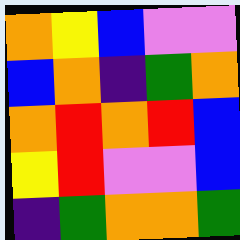[["orange", "yellow", "blue", "violet", "violet"], ["blue", "orange", "indigo", "green", "orange"], ["orange", "red", "orange", "red", "blue"], ["yellow", "red", "violet", "violet", "blue"], ["indigo", "green", "orange", "orange", "green"]]